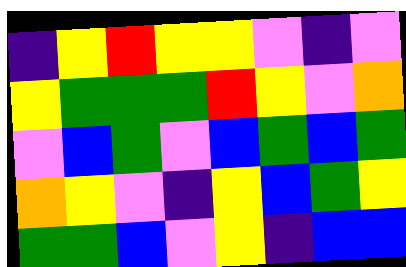[["indigo", "yellow", "red", "yellow", "yellow", "violet", "indigo", "violet"], ["yellow", "green", "green", "green", "red", "yellow", "violet", "orange"], ["violet", "blue", "green", "violet", "blue", "green", "blue", "green"], ["orange", "yellow", "violet", "indigo", "yellow", "blue", "green", "yellow"], ["green", "green", "blue", "violet", "yellow", "indigo", "blue", "blue"]]